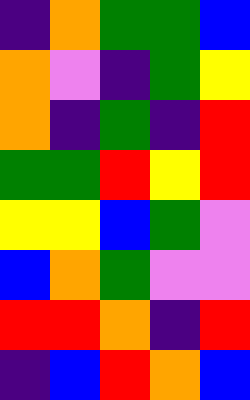[["indigo", "orange", "green", "green", "blue"], ["orange", "violet", "indigo", "green", "yellow"], ["orange", "indigo", "green", "indigo", "red"], ["green", "green", "red", "yellow", "red"], ["yellow", "yellow", "blue", "green", "violet"], ["blue", "orange", "green", "violet", "violet"], ["red", "red", "orange", "indigo", "red"], ["indigo", "blue", "red", "orange", "blue"]]